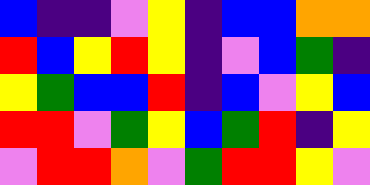[["blue", "indigo", "indigo", "violet", "yellow", "indigo", "blue", "blue", "orange", "orange"], ["red", "blue", "yellow", "red", "yellow", "indigo", "violet", "blue", "green", "indigo"], ["yellow", "green", "blue", "blue", "red", "indigo", "blue", "violet", "yellow", "blue"], ["red", "red", "violet", "green", "yellow", "blue", "green", "red", "indigo", "yellow"], ["violet", "red", "red", "orange", "violet", "green", "red", "red", "yellow", "violet"]]